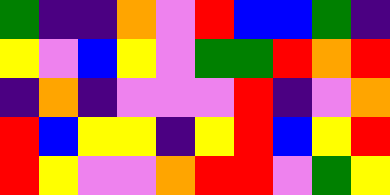[["green", "indigo", "indigo", "orange", "violet", "red", "blue", "blue", "green", "indigo"], ["yellow", "violet", "blue", "yellow", "violet", "green", "green", "red", "orange", "red"], ["indigo", "orange", "indigo", "violet", "violet", "violet", "red", "indigo", "violet", "orange"], ["red", "blue", "yellow", "yellow", "indigo", "yellow", "red", "blue", "yellow", "red"], ["red", "yellow", "violet", "violet", "orange", "red", "red", "violet", "green", "yellow"]]